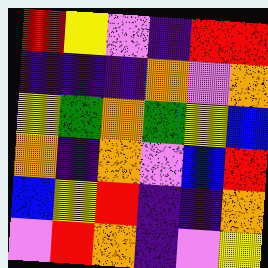[["red", "yellow", "violet", "indigo", "red", "red"], ["indigo", "indigo", "indigo", "orange", "violet", "orange"], ["yellow", "green", "orange", "green", "yellow", "blue"], ["orange", "indigo", "orange", "violet", "blue", "red"], ["blue", "yellow", "red", "indigo", "indigo", "orange"], ["violet", "red", "orange", "indigo", "violet", "yellow"]]